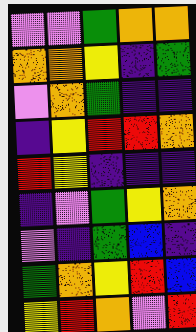[["violet", "violet", "green", "orange", "orange"], ["orange", "orange", "yellow", "indigo", "green"], ["violet", "orange", "green", "indigo", "indigo"], ["indigo", "yellow", "red", "red", "orange"], ["red", "yellow", "indigo", "indigo", "indigo"], ["indigo", "violet", "green", "yellow", "orange"], ["violet", "indigo", "green", "blue", "indigo"], ["green", "orange", "yellow", "red", "blue"], ["yellow", "red", "orange", "violet", "red"]]